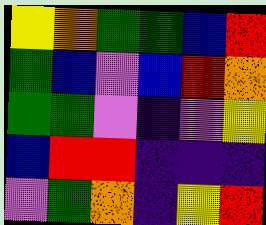[["yellow", "orange", "green", "green", "blue", "red"], ["green", "blue", "violet", "blue", "red", "orange"], ["green", "green", "violet", "indigo", "violet", "yellow"], ["blue", "red", "red", "indigo", "indigo", "indigo"], ["violet", "green", "orange", "indigo", "yellow", "red"]]